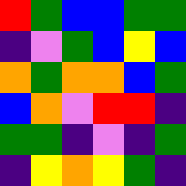[["red", "green", "blue", "blue", "green", "green"], ["indigo", "violet", "green", "blue", "yellow", "blue"], ["orange", "green", "orange", "orange", "blue", "green"], ["blue", "orange", "violet", "red", "red", "indigo"], ["green", "green", "indigo", "violet", "indigo", "green"], ["indigo", "yellow", "orange", "yellow", "green", "indigo"]]